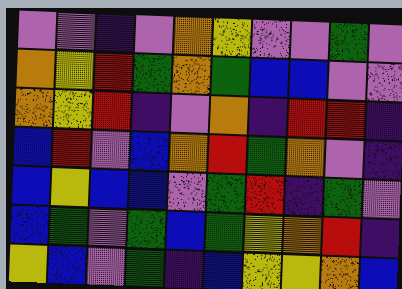[["violet", "violet", "indigo", "violet", "orange", "yellow", "violet", "violet", "green", "violet"], ["orange", "yellow", "red", "green", "orange", "green", "blue", "blue", "violet", "violet"], ["orange", "yellow", "red", "indigo", "violet", "orange", "indigo", "red", "red", "indigo"], ["blue", "red", "violet", "blue", "orange", "red", "green", "orange", "violet", "indigo"], ["blue", "yellow", "blue", "blue", "violet", "green", "red", "indigo", "green", "violet"], ["blue", "green", "violet", "green", "blue", "green", "yellow", "orange", "red", "indigo"], ["yellow", "blue", "violet", "green", "indigo", "blue", "yellow", "yellow", "orange", "blue"]]